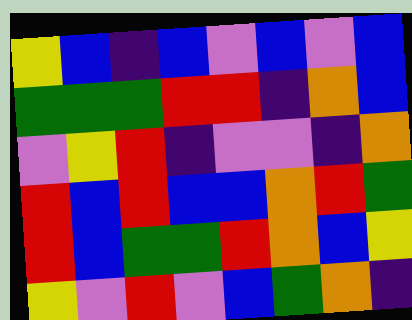[["yellow", "blue", "indigo", "blue", "violet", "blue", "violet", "blue"], ["green", "green", "green", "red", "red", "indigo", "orange", "blue"], ["violet", "yellow", "red", "indigo", "violet", "violet", "indigo", "orange"], ["red", "blue", "red", "blue", "blue", "orange", "red", "green"], ["red", "blue", "green", "green", "red", "orange", "blue", "yellow"], ["yellow", "violet", "red", "violet", "blue", "green", "orange", "indigo"]]